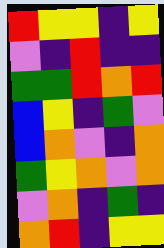[["red", "yellow", "yellow", "indigo", "yellow"], ["violet", "indigo", "red", "indigo", "indigo"], ["green", "green", "red", "orange", "red"], ["blue", "yellow", "indigo", "green", "violet"], ["blue", "orange", "violet", "indigo", "orange"], ["green", "yellow", "orange", "violet", "orange"], ["violet", "orange", "indigo", "green", "indigo"], ["orange", "red", "indigo", "yellow", "yellow"]]